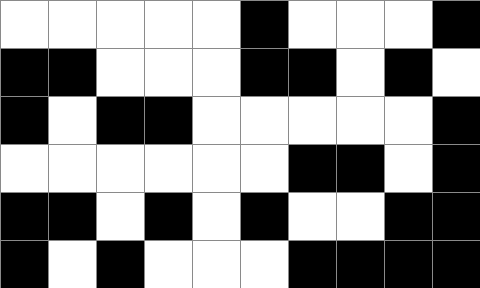[["white", "white", "white", "white", "white", "black", "white", "white", "white", "black"], ["black", "black", "white", "white", "white", "black", "black", "white", "black", "white"], ["black", "white", "black", "black", "white", "white", "white", "white", "white", "black"], ["white", "white", "white", "white", "white", "white", "black", "black", "white", "black"], ["black", "black", "white", "black", "white", "black", "white", "white", "black", "black"], ["black", "white", "black", "white", "white", "white", "black", "black", "black", "black"]]